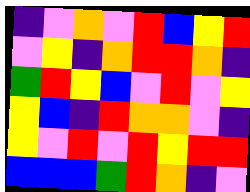[["indigo", "violet", "orange", "violet", "red", "blue", "yellow", "red"], ["violet", "yellow", "indigo", "orange", "red", "red", "orange", "indigo"], ["green", "red", "yellow", "blue", "violet", "red", "violet", "yellow"], ["yellow", "blue", "indigo", "red", "orange", "orange", "violet", "indigo"], ["yellow", "violet", "red", "violet", "red", "yellow", "red", "red"], ["blue", "blue", "blue", "green", "red", "orange", "indigo", "violet"]]